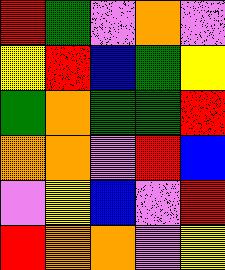[["red", "green", "violet", "orange", "violet"], ["yellow", "red", "blue", "green", "yellow"], ["green", "orange", "green", "green", "red"], ["orange", "orange", "violet", "red", "blue"], ["violet", "yellow", "blue", "violet", "red"], ["red", "orange", "orange", "violet", "yellow"]]